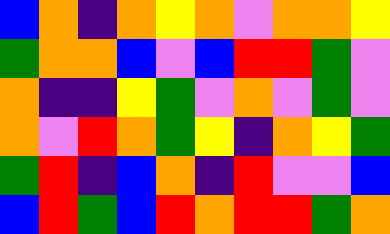[["blue", "orange", "indigo", "orange", "yellow", "orange", "violet", "orange", "orange", "yellow"], ["green", "orange", "orange", "blue", "violet", "blue", "red", "red", "green", "violet"], ["orange", "indigo", "indigo", "yellow", "green", "violet", "orange", "violet", "green", "violet"], ["orange", "violet", "red", "orange", "green", "yellow", "indigo", "orange", "yellow", "green"], ["green", "red", "indigo", "blue", "orange", "indigo", "red", "violet", "violet", "blue"], ["blue", "red", "green", "blue", "red", "orange", "red", "red", "green", "orange"]]